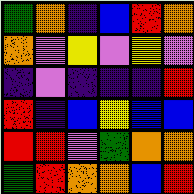[["green", "orange", "indigo", "blue", "red", "orange"], ["orange", "violet", "yellow", "violet", "yellow", "violet"], ["indigo", "violet", "indigo", "indigo", "indigo", "red"], ["red", "indigo", "blue", "yellow", "blue", "blue"], ["red", "red", "violet", "green", "orange", "orange"], ["green", "red", "orange", "orange", "blue", "red"]]